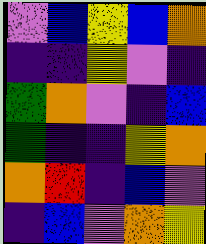[["violet", "blue", "yellow", "blue", "orange"], ["indigo", "indigo", "yellow", "violet", "indigo"], ["green", "orange", "violet", "indigo", "blue"], ["green", "indigo", "indigo", "yellow", "orange"], ["orange", "red", "indigo", "blue", "violet"], ["indigo", "blue", "violet", "orange", "yellow"]]